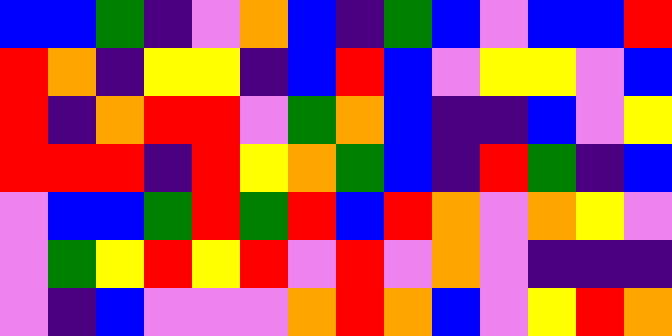[["blue", "blue", "green", "indigo", "violet", "orange", "blue", "indigo", "green", "blue", "violet", "blue", "blue", "red"], ["red", "orange", "indigo", "yellow", "yellow", "indigo", "blue", "red", "blue", "violet", "yellow", "yellow", "violet", "blue"], ["red", "indigo", "orange", "red", "red", "violet", "green", "orange", "blue", "indigo", "indigo", "blue", "violet", "yellow"], ["red", "red", "red", "indigo", "red", "yellow", "orange", "green", "blue", "indigo", "red", "green", "indigo", "blue"], ["violet", "blue", "blue", "green", "red", "green", "red", "blue", "red", "orange", "violet", "orange", "yellow", "violet"], ["violet", "green", "yellow", "red", "yellow", "red", "violet", "red", "violet", "orange", "violet", "indigo", "indigo", "indigo"], ["violet", "indigo", "blue", "violet", "violet", "violet", "orange", "red", "orange", "blue", "violet", "yellow", "red", "orange"]]